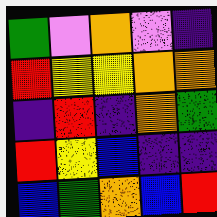[["green", "violet", "orange", "violet", "indigo"], ["red", "yellow", "yellow", "orange", "orange"], ["indigo", "red", "indigo", "orange", "green"], ["red", "yellow", "blue", "indigo", "indigo"], ["blue", "green", "orange", "blue", "red"]]